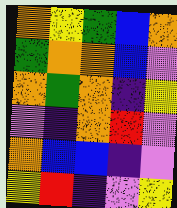[["orange", "yellow", "green", "blue", "orange"], ["green", "orange", "orange", "blue", "violet"], ["orange", "green", "orange", "indigo", "yellow"], ["violet", "indigo", "orange", "red", "violet"], ["orange", "blue", "blue", "indigo", "violet"], ["yellow", "red", "indigo", "violet", "yellow"]]